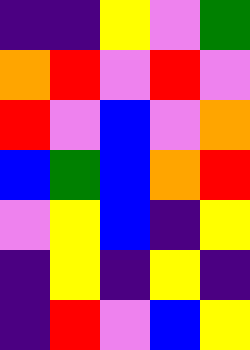[["indigo", "indigo", "yellow", "violet", "green"], ["orange", "red", "violet", "red", "violet"], ["red", "violet", "blue", "violet", "orange"], ["blue", "green", "blue", "orange", "red"], ["violet", "yellow", "blue", "indigo", "yellow"], ["indigo", "yellow", "indigo", "yellow", "indigo"], ["indigo", "red", "violet", "blue", "yellow"]]